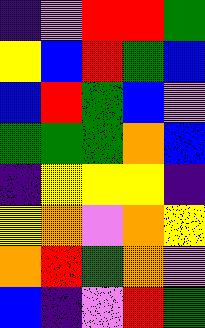[["indigo", "violet", "red", "red", "green"], ["yellow", "blue", "red", "green", "blue"], ["blue", "red", "green", "blue", "violet"], ["green", "green", "green", "orange", "blue"], ["indigo", "yellow", "yellow", "yellow", "indigo"], ["yellow", "orange", "violet", "orange", "yellow"], ["orange", "red", "green", "orange", "violet"], ["blue", "indigo", "violet", "red", "green"]]